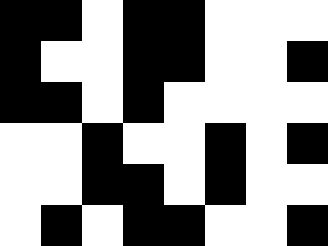[["black", "black", "white", "black", "black", "white", "white", "white"], ["black", "white", "white", "black", "black", "white", "white", "black"], ["black", "black", "white", "black", "white", "white", "white", "white"], ["white", "white", "black", "white", "white", "black", "white", "black"], ["white", "white", "black", "black", "white", "black", "white", "white"], ["white", "black", "white", "black", "black", "white", "white", "black"]]